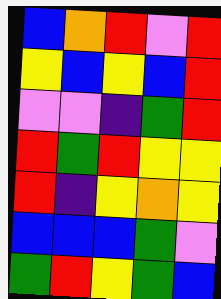[["blue", "orange", "red", "violet", "red"], ["yellow", "blue", "yellow", "blue", "red"], ["violet", "violet", "indigo", "green", "red"], ["red", "green", "red", "yellow", "yellow"], ["red", "indigo", "yellow", "orange", "yellow"], ["blue", "blue", "blue", "green", "violet"], ["green", "red", "yellow", "green", "blue"]]